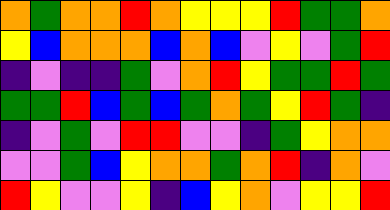[["orange", "green", "orange", "orange", "red", "orange", "yellow", "yellow", "yellow", "red", "green", "green", "orange"], ["yellow", "blue", "orange", "orange", "orange", "blue", "orange", "blue", "violet", "yellow", "violet", "green", "red"], ["indigo", "violet", "indigo", "indigo", "green", "violet", "orange", "red", "yellow", "green", "green", "red", "green"], ["green", "green", "red", "blue", "green", "blue", "green", "orange", "green", "yellow", "red", "green", "indigo"], ["indigo", "violet", "green", "violet", "red", "red", "violet", "violet", "indigo", "green", "yellow", "orange", "orange"], ["violet", "violet", "green", "blue", "yellow", "orange", "orange", "green", "orange", "red", "indigo", "orange", "violet"], ["red", "yellow", "violet", "violet", "yellow", "indigo", "blue", "yellow", "orange", "violet", "yellow", "yellow", "red"]]